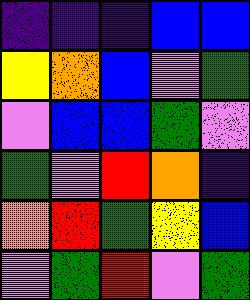[["indigo", "indigo", "indigo", "blue", "blue"], ["yellow", "orange", "blue", "violet", "green"], ["violet", "blue", "blue", "green", "violet"], ["green", "violet", "red", "orange", "indigo"], ["orange", "red", "green", "yellow", "blue"], ["violet", "green", "red", "violet", "green"]]